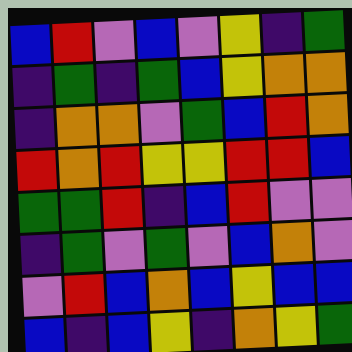[["blue", "red", "violet", "blue", "violet", "yellow", "indigo", "green"], ["indigo", "green", "indigo", "green", "blue", "yellow", "orange", "orange"], ["indigo", "orange", "orange", "violet", "green", "blue", "red", "orange"], ["red", "orange", "red", "yellow", "yellow", "red", "red", "blue"], ["green", "green", "red", "indigo", "blue", "red", "violet", "violet"], ["indigo", "green", "violet", "green", "violet", "blue", "orange", "violet"], ["violet", "red", "blue", "orange", "blue", "yellow", "blue", "blue"], ["blue", "indigo", "blue", "yellow", "indigo", "orange", "yellow", "green"]]